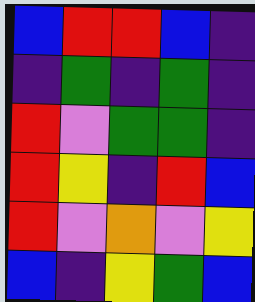[["blue", "red", "red", "blue", "indigo"], ["indigo", "green", "indigo", "green", "indigo"], ["red", "violet", "green", "green", "indigo"], ["red", "yellow", "indigo", "red", "blue"], ["red", "violet", "orange", "violet", "yellow"], ["blue", "indigo", "yellow", "green", "blue"]]